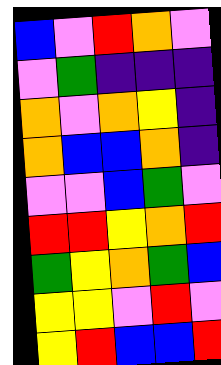[["blue", "violet", "red", "orange", "violet"], ["violet", "green", "indigo", "indigo", "indigo"], ["orange", "violet", "orange", "yellow", "indigo"], ["orange", "blue", "blue", "orange", "indigo"], ["violet", "violet", "blue", "green", "violet"], ["red", "red", "yellow", "orange", "red"], ["green", "yellow", "orange", "green", "blue"], ["yellow", "yellow", "violet", "red", "violet"], ["yellow", "red", "blue", "blue", "red"]]